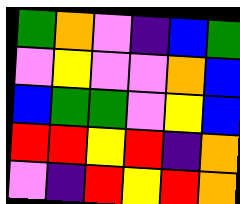[["green", "orange", "violet", "indigo", "blue", "green"], ["violet", "yellow", "violet", "violet", "orange", "blue"], ["blue", "green", "green", "violet", "yellow", "blue"], ["red", "red", "yellow", "red", "indigo", "orange"], ["violet", "indigo", "red", "yellow", "red", "orange"]]